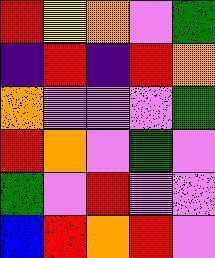[["red", "yellow", "orange", "violet", "green"], ["indigo", "red", "indigo", "red", "orange"], ["orange", "violet", "violet", "violet", "green"], ["red", "orange", "violet", "green", "violet"], ["green", "violet", "red", "violet", "violet"], ["blue", "red", "orange", "red", "violet"]]